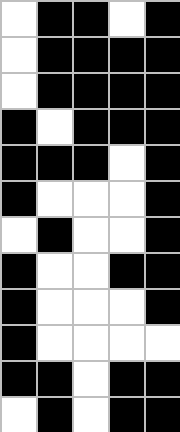[["white", "black", "black", "white", "black"], ["white", "black", "black", "black", "black"], ["white", "black", "black", "black", "black"], ["black", "white", "black", "black", "black"], ["black", "black", "black", "white", "black"], ["black", "white", "white", "white", "black"], ["white", "black", "white", "white", "black"], ["black", "white", "white", "black", "black"], ["black", "white", "white", "white", "black"], ["black", "white", "white", "white", "white"], ["black", "black", "white", "black", "black"], ["white", "black", "white", "black", "black"]]